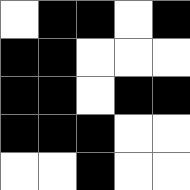[["white", "black", "black", "white", "black"], ["black", "black", "white", "white", "white"], ["black", "black", "white", "black", "black"], ["black", "black", "black", "white", "white"], ["white", "white", "black", "white", "white"]]